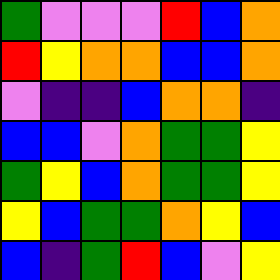[["green", "violet", "violet", "violet", "red", "blue", "orange"], ["red", "yellow", "orange", "orange", "blue", "blue", "orange"], ["violet", "indigo", "indigo", "blue", "orange", "orange", "indigo"], ["blue", "blue", "violet", "orange", "green", "green", "yellow"], ["green", "yellow", "blue", "orange", "green", "green", "yellow"], ["yellow", "blue", "green", "green", "orange", "yellow", "blue"], ["blue", "indigo", "green", "red", "blue", "violet", "yellow"]]